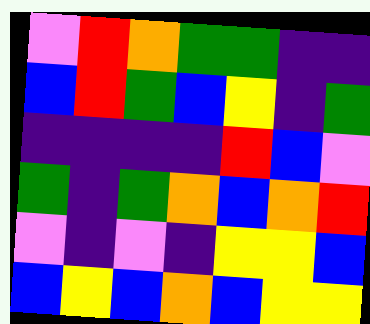[["violet", "red", "orange", "green", "green", "indigo", "indigo"], ["blue", "red", "green", "blue", "yellow", "indigo", "green"], ["indigo", "indigo", "indigo", "indigo", "red", "blue", "violet"], ["green", "indigo", "green", "orange", "blue", "orange", "red"], ["violet", "indigo", "violet", "indigo", "yellow", "yellow", "blue"], ["blue", "yellow", "blue", "orange", "blue", "yellow", "yellow"]]